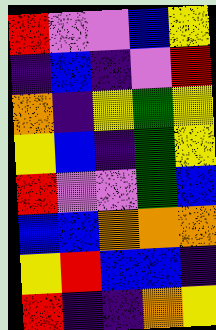[["red", "violet", "violet", "blue", "yellow"], ["indigo", "blue", "indigo", "violet", "red"], ["orange", "indigo", "yellow", "green", "yellow"], ["yellow", "blue", "indigo", "green", "yellow"], ["red", "violet", "violet", "green", "blue"], ["blue", "blue", "orange", "orange", "orange"], ["yellow", "red", "blue", "blue", "indigo"], ["red", "indigo", "indigo", "orange", "yellow"]]